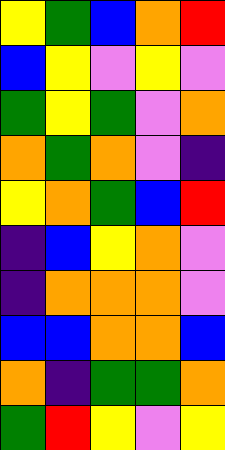[["yellow", "green", "blue", "orange", "red"], ["blue", "yellow", "violet", "yellow", "violet"], ["green", "yellow", "green", "violet", "orange"], ["orange", "green", "orange", "violet", "indigo"], ["yellow", "orange", "green", "blue", "red"], ["indigo", "blue", "yellow", "orange", "violet"], ["indigo", "orange", "orange", "orange", "violet"], ["blue", "blue", "orange", "orange", "blue"], ["orange", "indigo", "green", "green", "orange"], ["green", "red", "yellow", "violet", "yellow"]]